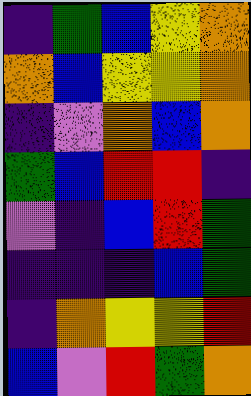[["indigo", "green", "blue", "yellow", "orange"], ["orange", "blue", "yellow", "yellow", "orange"], ["indigo", "violet", "orange", "blue", "orange"], ["green", "blue", "red", "red", "indigo"], ["violet", "indigo", "blue", "red", "green"], ["indigo", "indigo", "indigo", "blue", "green"], ["indigo", "orange", "yellow", "yellow", "red"], ["blue", "violet", "red", "green", "orange"]]